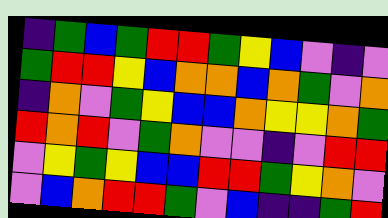[["indigo", "green", "blue", "green", "red", "red", "green", "yellow", "blue", "violet", "indigo", "violet"], ["green", "red", "red", "yellow", "blue", "orange", "orange", "blue", "orange", "green", "violet", "orange"], ["indigo", "orange", "violet", "green", "yellow", "blue", "blue", "orange", "yellow", "yellow", "orange", "green"], ["red", "orange", "red", "violet", "green", "orange", "violet", "violet", "indigo", "violet", "red", "red"], ["violet", "yellow", "green", "yellow", "blue", "blue", "red", "red", "green", "yellow", "orange", "violet"], ["violet", "blue", "orange", "red", "red", "green", "violet", "blue", "indigo", "indigo", "green", "red"]]